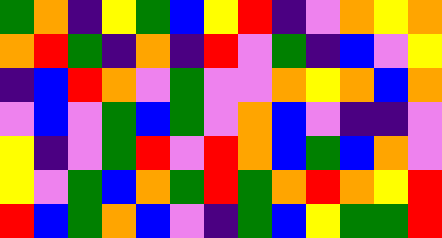[["green", "orange", "indigo", "yellow", "green", "blue", "yellow", "red", "indigo", "violet", "orange", "yellow", "orange"], ["orange", "red", "green", "indigo", "orange", "indigo", "red", "violet", "green", "indigo", "blue", "violet", "yellow"], ["indigo", "blue", "red", "orange", "violet", "green", "violet", "violet", "orange", "yellow", "orange", "blue", "orange"], ["violet", "blue", "violet", "green", "blue", "green", "violet", "orange", "blue", "violet", "indigo", "indigo", "violet"], ["yellow", "indigo", "violet", "green", "red", "violet", "red", "orange", "blue", "green", "blue", "orange", "violet"], ["yellow", "violet", "green", "blue", "orange", "green", "red", "green", "orange", "red", "orange", "yellow", "red"], ["red", "blue", "green", "orange", "blue", "violet", "indigo", "green", "blue", "yellow", "green", "green", "red"]]